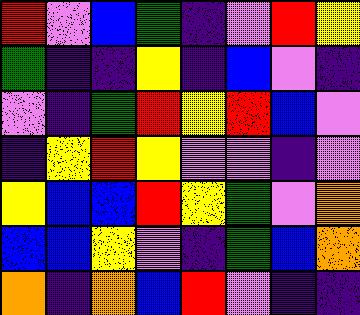[["red", "violet", "blue", "green", "indigo", "violet", "red", "yellow"], ["green", "indigo", "indigo", "yellow", "indigo", "blue", "violet", "indigo"], ["violet", "indigo", "green", "red", "yellow", "red", "blue", "violet"], ["indigo", "yellow", "red", "yellow", "violet", "violet", "indigo", "violet"], ["yellow", "blue", "blue", "red", "yellow", "green", "violet", "orange"], ["blue", "blue", "yellow", "violet", "indigo", "green", "blue", "orange"], ["orange", "indigo", "orange", "blue", "red", "violet", "indigo", "indigo"]]